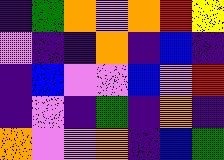[["indigo", "green", "orange", "violet", "orange", "red", "yellow"], ["violet", "indigo", "indigo", "orange", "indigo", "blue", "indigo"], ["indigo", "blue", "violet", "violet", "blue", "violet", "red"], ["indigo", "violet", "indigo", "green", "indigo", "orange", "indigo"], ["orange", "violet", "violet", "orange", "indigo", "blue", "green"]]